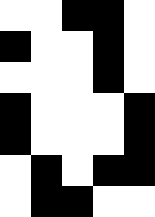[["white", "white", "black", "black", "white"], ["black", "white", "white", "black", "white"], ["white", "white", "white", "black", "white"], ["black", "white", "white", "white", "black"], ["black", "white", "white", "white", "black"], ["white", "black", "white", "black", "black"], ["white", "black", "black", "white", "white"]]